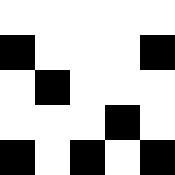[["white", "white", "white", "white", "white"], ["black", "white", "white", "white", "black"], ["white", "black", "white", "white", "white"], ["white", "white", "white", "black", "white"], ["black", "white", "black", "white", "black"]]